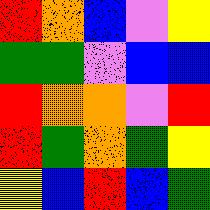[["red", "orange", "blue", "violet", "yellow"], ["green", "green", "violet", "blue", "blue"], ["red", "orange", "orange", "violet", "red"], ["red", "green", "orange", "green", "yellow"], ["yellow", "blue", "red", "blue", "green"]]